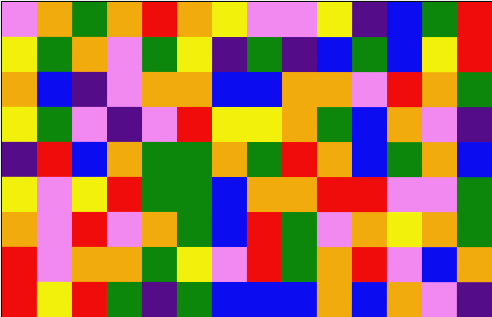[["violet", "orange", "green", "orange", "red", "orange", "yellow", "violet", "violet", "yellow", "indigo", "blue", "green", "red"], ["yellow", "green", "orange", "violet", "green", "yellow", "indigo", "green", "indigo", "blue", "green", "blue", "yellow", "red"], ["orange", "blue", "indigo", "violet", "orange", "orange", "blue", "blue", "orange", "orange", "violet", "red", "orange", "green"], ["yellow", "green", "violet", "indigo", "violet", "red", "yellow", "yellow", "orange", "green", "blue", "orange", "violet", "indigo"], ["indigo", "red", "blue", "orange", "green", "green", "orange", "green", "red", "orange", "blue", "green", "orange", "blue"], ["yellow", "violet", "yellow", "red", "green", "green", "blue", "orange", "orange", "red", "red", "violet", "violet", "green"], ["orange", "violet", "red", "violet", "orange", "green", "blue", "red", "green", "violet", "orange", "yellow", "orange", "green"], ["red", "violet", "orange", "orange", "green", "yellow", "violet", "red", "green", "orange", "red", "violet", "blue", "orange"], ["red", "yellow", "red", "green", "indigo", "green", "blue", "blue", "blue", "orange", "blue", "orange", "violet", "indigo"]]